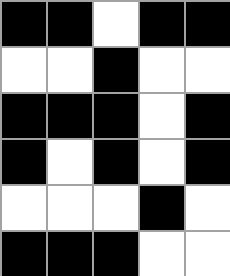[["black", "black", "white", "black", "black"], ["white", "white", "black", "white", "white"], ["black", "black", "black", "white", "black"], ["black", "white", "black", "white", "black"], ["white", "white", "white", "black", "white"], ["black", "black", "black", "white", "white"]]